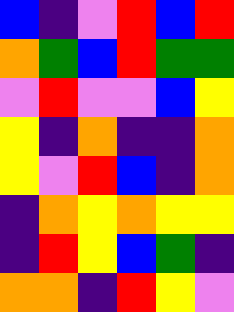[["blue", "indigo", "violet", "red", "blue", "red"], ["orange", "green", "blue", "red", "green", "green"], ["violet", "red", "violet", "violet", "blue", "yellow"], ["yellow", "indigo", "orange", "indigo", "indigo", "orange"], ["yellow", "violet", "red", "blue", "indigo", "orange"], ["indigo", "orange", "yellow", "orange", "yellow", "yellow"], ["indigo", "red", "yellow", "blue", "green", "indigo"], ["orange", "orange", "indigo", "red", "yellow", "violet"]]